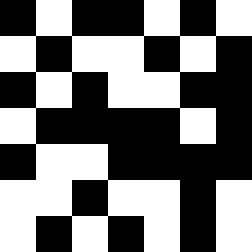[["black", "white", "black", "black", "white", "black", "white"], ["white", "black", "white", "white", "black", "white", "black"], ["black", "white", "black", "white", "white", "black", "black"], ["white", "black", "black", "black", "black", "white", "black"], ["black", "white", "white", "black", "black", "black", "black"], ["white", "white", "black", "white", "white", "black", "white"], ["white", "black", "white", "black", "white", "black", "white"]]